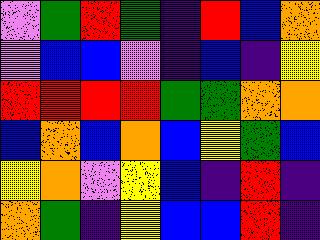[["violet", "green", "red", "green", "indigo", "red", "blue", "orange"], ["violet", "blue", "blue", "violet", "indigo", "blue", "indigo", "yellow"], ["red", "red", "red", "red", "green", "green", "orange", "orange"], ["blue", "orange", "blue", "orange", "blue", "yellow", "green", "blue"], ["yellow", "orange", "violet", "yellow", "blue", "indigo", "red", "indigo"], ["orange", "green", "indigo", "yellow", "blue", "blue", "red", "indigo"]]